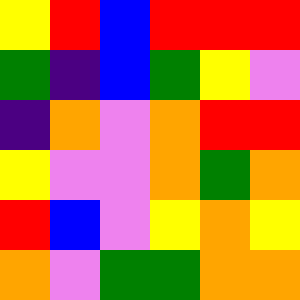[["yellow", "red", "blue", "red", "red", "red"], ["green", "indigo", "blue", "green", "yellow", "violet"], ["indigo", "orange", "violet", "orange", "red", "red"], ["yellow", "violet", "violet", "orange", "green", "orange"], ["red", "blue", "violet", "yellow", "orange", "yellow"], ["orange", "violet", "green", "green", "orange", "orange"]]